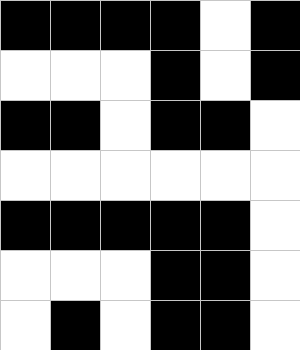[["black", "black", "black", "black", "white", "black"], ["white", "white", "white", "black", "white", "black"], ["black", "black", "white", "black", "black", "white"], ["white", "white", "white", "white", "white", "white"], ["black", "black", "black", "black", "black", "white"], ["white", "white", "white", "black", "black", "white"], ["white", "black", "white", "black", "black", "white"]]